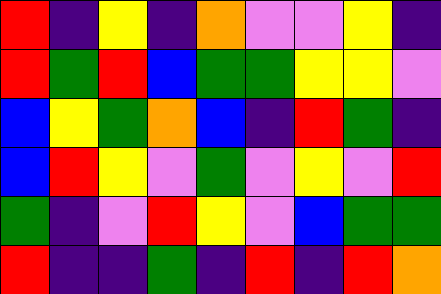[["red", "indigo", "yellow", "indigo", "orange", "violet", "violet", "yellow", "indigo"], ["red", "green", "red", "blue", "green", "green", "yellow", "yellow", "violet"], ["blue", "yellow", "green", "orange", "blue", "indigo", "red", "green", "indigo"], ["blue", "red", "yellow", "violet", "green", "violet", "yellow", "violet", "red"], ["green", "indigo", "violet", "red", "yellow", "violet", "blue", "green", "green"], ["red", "indigo", "indigo", "green", "indigo", "red", "indigo", "red", "orange"]]